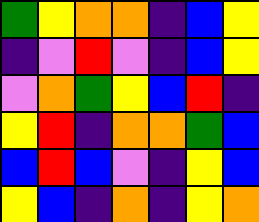[["green", "yellow", "orange", "orange", "indigo", "blue", "yellow"], ["indigo", "violet", "red", "violet", "indigo", "blue", "yellow"], ["violet", "orange", "green", "yellow", "blue", "red", "indigo"], ["yellow", "red", "indigo", "orange", "orange", "green", "blue"], ["blue", "red", "blue", "violet", "indigo", "yellow", "blue"], ["yellow", "blue", "indigo", "orange", "indigo", "yellow", "orange"]]